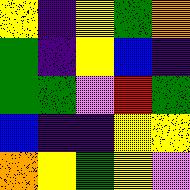[["yellow", "indigo", "yellow", "green", "orange"], ["green", "indigo", "yellow", "blue", "indigo"], ["green", "green", "violet", "red", "green"], ["blue", "indigo", "indigo", "yellow", "yellow"], ["orange", "yellow", "green", "yellow", "violet"]]